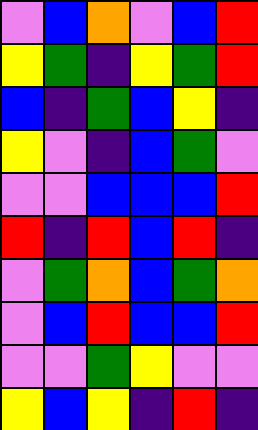[["violet", "blue", "orange", "violet", "blue", "red"], ["yellow", "green", "indigo", "yellow", "green", "red"], ["blue", "indigo", "green", "blue", "yellow", "indigo"], ["yellow", "violet", "indigo", "blue", "green", "violet"], ["violet", "violet", "blue", "blue", "blue", "red"], ["red", "indigo", "red", "blue", "red", "indigo"], ["violet", "green", "orange", "blue", "green", "orange"], ["violet", "blue", "red", "blue", "blue", "red"], ["violet", "violet", "green", "yellow", "violet", "violet"], ["yellow", "blue", "yellow", "indigo", "red", "indigo"]]